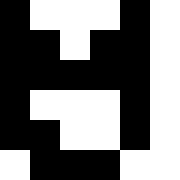[["black", "white", "white", "white", "black", "white"], ["black", "black", "white", "black", "black", "white"], ["black", "black", "black", "black", "black", "white"], ["black", "white", "white", "white", "black", "white"], ["black", "black", "white", "white", "black", "white"], ["white", "black", "black", "black", "white", "white"]]